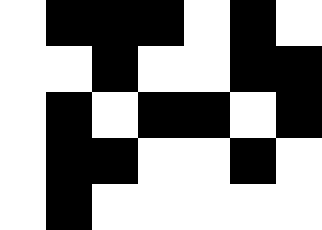[["white", "black", "black", "black", "white", "black", "white"], ["white", "white", "black", "white", "white", "black", "black"], ["white", "black", "white", "black", "black", "white", "black"], ["white", "black", "black", "white", "white", "black", "white"], ["white", "black", "white", "white", "white", "white", "white"]]